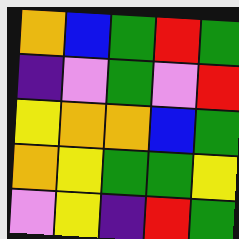[["orange", "blue", "green", "red", "green"], ["indigo", "violet", "green", "violet", "red"], ["yellow", "orange", "orange", "blue", "green"], ["orange", "yellow", "green", "green", "yellow"], ["violet", "yellow", "indigo", "red", "green"]]